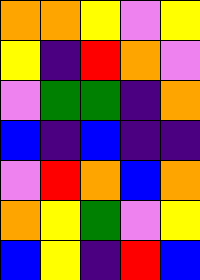[["orange", "orange", "yellow", "violet", "yellow"], ["yellow", "indigo", "red", "orange", "violet"], ["violet", "green", "green", "indigo", "orange"], ["blue", "indigo", "blue", "indigo", "indigo"], ["violet", "red", "orange", "blue", "orange"], ["orange", "yellow", "green", "violet", "yellow"], ["blue", "yellow", "indigo", "red", "blue"]]